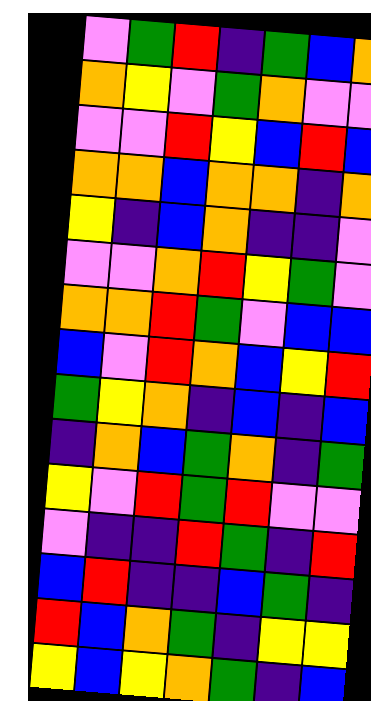[["violet", "green", "red", "indigo", "green", "blue", "orange"], ["orange", "yellow", "violet", "green", "orange", "violet", "violet"], ["violet", "violet", "red", "yellow", "blue", "red", "blue"], ["orange", "orange", "blue", "orange", "orange", "indigo", "orange"], ["yellow", "indigo", "blue", "orange", "indigo", "indigo", "violet"], ["violet", "violet", "orange", "red", "yellow", "green", "violet"], ["orange", "orange", "red", "green", "violet", "blue", "blue"], ["blue", "violet", "red", "orange", "blue", "yellow", "red"], ["green", "yellow", "orange", "indigo", "blue", "indigo", "blue"], ["indigo", "orange", "blue", "green", "orange", "indigo", "green"], ["yellow", "violet", "red", "green", "red", "violet", "violet"], ["violet", "indigo", "indigo", "red", "green", "indigo", "red"], ["blue", "red", "indigo", "indigo", "blue", "green", "indigo"], ["red", "blue", "orange", "green", "indigo", "yellow", "yellow"], ["yellow", "blue", "yellow", "orange", "green", "indigo", "blue"]]